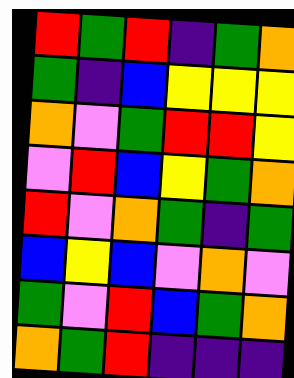[["red", "green", "red", "indigo", "green", "orange"], ["green", "indigo", "blue", "yellow", "yellow", "yellow"], ["orange", "violet", "green", "red", "red", "yellow"], ["violet", "red", "blue", "yellow", "green", "orange"], ["red", "violet", "orange", "green", "indigo", "green"], ["blue", "yellow", "blue", "violet", "orange", "violet"], ["green", "violet", "red", "blue", "green", "orange"], ["orange", "green", "red", "indigo", "indigo", "indigo"]]